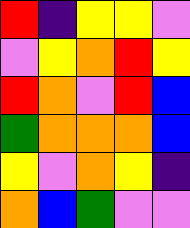[["red", "indigo", "yellow", "yellow", "violet"], ["violet", "yellow", "orange", "red", "yellow"], ["red", "orange", "violet", "red", "blue"], ["green", "orange", "orange", "orange", "blue"], ["yellow", "violet", "orange", "yellow", "indigo"], ["orange", "blue", "green", "violet", "violet"]]